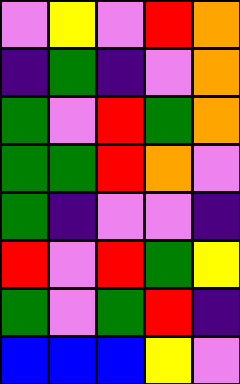[["violet", "yellow", "violet", "red", "orange"], ["indigo", "green", "indigo", "violet", "orange"], ["green", "violet", "red", "green", "orange"], ["green", "green", "red", "orange", "violet"], ["green", "indigo", "violet", "violet", "indigo"], ["red", "violet", "red", "green", "yellow"], ["green", "violet", "green", "red", "indigo"], ["blue", "blue", "blue", "yellow", "violet"]]